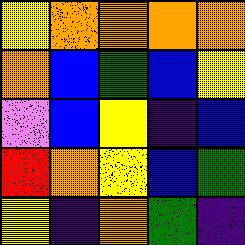[["yellow", "orange", "orange", "orange", "orange"], ["orange", "blue", "green", "blue", "yellow"], ["violet", "blue", "yellow", "indigo", "blue"], ["red", "orange", "yellow", "blue", "green"], ["yellow", "indigo", "orange", "green", "indigo"]]